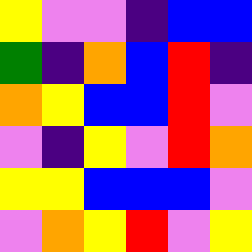[["yellow", "violet", "violet", "indigo", "blue", "blue"], ["green", "indigo", "orange", "blue", "red", "indigo"], ["orange", "yellow", "blue", "blue", "red", "violet"], ["violet", "indigo", "yellow", "violet", "red", "orange"], ["yellow", "yellow", "blue", "blue", "blue", "violet"], ["violet", "orange", "yellow", "red", "violet", "yellow"]]